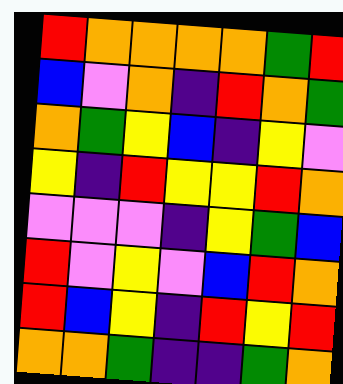[["red", "orange", "orange", "orange", "orange", "green", "red"], ["blue", "violet", "orange", "indigo", "red", "orange", "green"], ["orange", "green", "yellow", "blue", "indigo", "yellow", "violet"], ["yellow", "indigo", "red", "yellow", "yellow", "red", "orange"], ["violet", "violet", "violet", "indigo", "yellow", "green", "blue"], ["red", "violet", "yellow", "violet", "blue", "red", "orange"], ["red", "blue", "yellow", "indigo", "red", "yellow", "red"], ["orange", "orange", "green", "indigo", "indigo", "green", "orange"]]